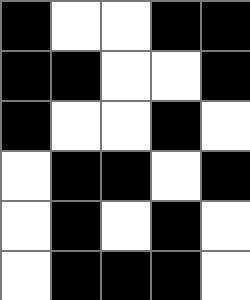[["black", "white", "white", "black", "black"], ["black", "black", "white", "white", "black"], ["black", "white", "white", "black", "white"], ["white", "black", "black", "white", "black"], ["white", "black", "white", "black", "white"], ["white", "black", "black", "black", "white"]]